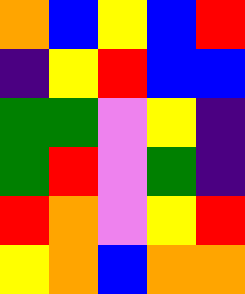[["orange", "blue", "yellow", "blue", "red"], ["indigo", "yellow", "red", "blue", "blue"], ["green", "green", "violet", "yellow", "indigo"], ["green", "red", "violet", "green", "indigo"], ["red", "orange", "violet", "yellow", "red"], ["yellow", "orange", "blue", "orange", "orange"]]